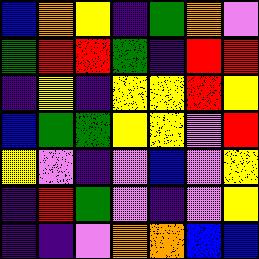[["blue", "orange", "yellow", "indigo", "green", "orange", "violet"], ["green", "red", "red", "green", "indigo", "red", "red"], ["indigo", "yellow", "indigo", "yellow", "yellow", "red", "yellow"], ["blue", "green", "green", "yellow", "yellow", "violet", "red"], ["yellow", "violet", "indigo", "violet", "blue", "violet", "yellow"], ["indigo", "red", "green", "violet", "indigo", "violet", "yellow"], ["indigo", "indigo", "violet", "orange", "orange", "blue", "blue"]]